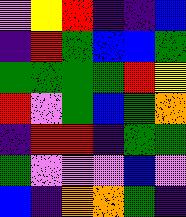[["violet", "yellow", "red", "indigo", "indigo", "blue"], ["indigo", "red", "green", "blue", "blue", "green"], ["green", "green", "green", "green", "red", "yellow"], ["red", "violet", "green", "blue", "green", "orange"], ["indigo", "red", "red", "indigo", "green", "green"], ["green", "violet", "violet", "violet", "blue", "violet"], ["blue", "indigo", "orange", "orange", "green", "indigo"]]